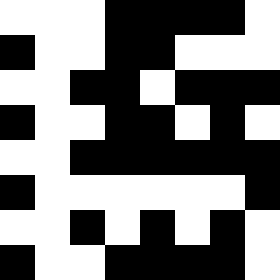[["white", "white", "white", "black", "black", "black", "black", "white"], ["black", "white", "white", "black", "black", "white", "white", "white"], ["white", "white", "black", "black", "white", "black", "black", "black"], ["black", "white", "white", "black", "black", "white", "black", "white"], ["white", "white", "black", "black", "black", "black", "black", "black"], ["black", "white", "white", "white", "white", "white", "white", "black"], ["white", "white", "black", "white", "black", "white", "black", "white"], ["black", "white", "white", "black", "black", "black", "black", "white"]]